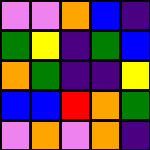[["violet", "violet", "orange", "blue", "indigo"], ["green", "yellow", "indigo", "green", "blue"], ["orange", "green", "indigo", "indigo", "yellow"], ["blue", "blue", "red", "orange", "green"], ["violet", "orange", "violet", "orange", "indigo"]]